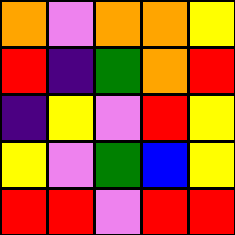[["orange", "violet", "orange", "orange", "yellow"], ["red", "indigo", "green", "orange", "red"], ["indigo", "yellow", "violet", "red", "yellow"], ["yellow", "violet", "green", "blue", "yellow"], ["red", "red", "violet", "red", "red"]]